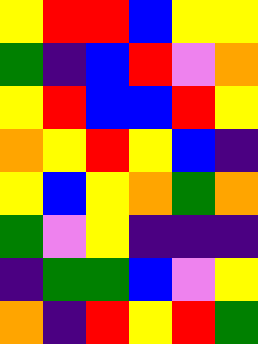[["yellow", "red", "red", "blue", "yellow", "yellow"], ["green", "indigo", "blue", "red", "violet", "orange"], ["yellow", "red", "blue", "blue", "red", "yellow"], ["orange", "yellow", "red", "yellow", "blue", "indigo"], ["yellow", "blue", "yellow", "orange", "green", "orange"], ["green", "violet", "yellow", "indigo", "indigo", "indigo"], ["indigo", "green", "green", "blue", "violet", "yellow"], ["orange", "indigo", "red", "yellow", "red", "green"]]